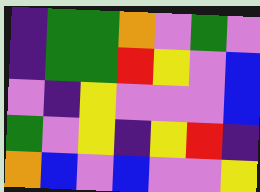[["indigo", "green", "green", "orange", "violet", "green", "violet"], ["indigo", "green", "green", "red", "yellow", "violet", "blue"], ["violet", "indigo", "yellow", "violet", "violet", "violet", "blue"], ["green", "violet", "yellow", "indigo", "yellow", "red", "indigo"], ["orange", "blue", "violet", "blue", "violet", "violet", "yellow"]]